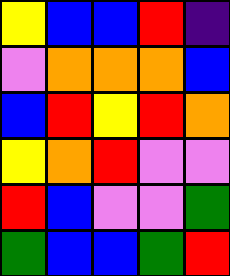[["yellow", "blue", "blue", "red", "indigo"], ["violet", "orange", "orange", "orange", "blue"], ["blue", "red", "yellow", "red", "orange"], ["yellow", "orange", "red", "violet", "violet"], ["red", "blue", "violet", "violet", "green"], ["green", "blue", "blue", "green", "red"]]